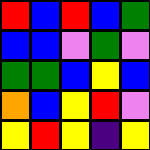[["red", "blue", "red", "blue", "green"], ["blue", "blue", "violet", "green", "violet"], ["green", "green", "blue", "yellow", "blue"], ["orange", "blue", "yellow", "red", "violet"], ["yellow", "red", "yellow", "indigo", "yellow"]]